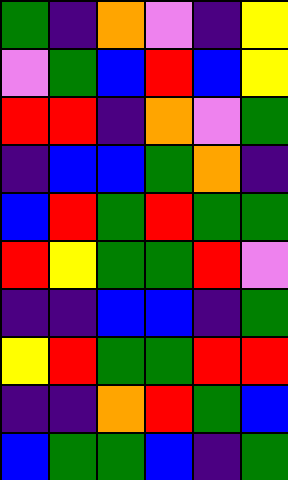[["green", "indigo", "orange", "violet", "indigo", "yellow"], ["violet", "green", "blue", "red", "blue", "yellow"], ["red", "red", "indigo", "orange", "violet", "green"], ["indigo", "blue", "blue", "green", "orange", "indigo"], ["blue", "red", "green", "red", "green", "green"], ["red", "yellow", "green", "green", "red", "violet"], ["indigo", "indigo", "blue", "blue", "indigo", "green"], ["yellow", "red", "green", "green", "red", "red"], ["indigo", "indigo", "orange", "red", "green", "blue"], ["blue", "green", "green", "blue", "indigo", "green"]]